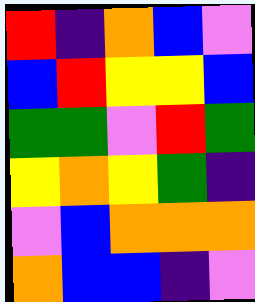[["red", "indigo", "orange", "blue", "violet"], ["blue", "red", "yellow", "yellow", "blue"], ["green", "green", "violet", "red", "green"], ["yellow", "orange", "yellow", "green", "indigo"], ["violet", "blue", "orange", "orange", "orange"], ["orange", "blue", "blue", "indigo", "violet"]]